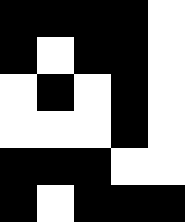[["black", "black", "black", "black", "white"], ["black", "white", "black", "black", "white"], ["white", "black", "white", "black", "white"], ["white", "white", "white", "black", "white"], ["black", "black", "black", "white", "white"], ["black", "white", "black", "black", "black"]]